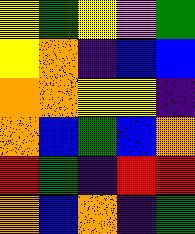[["yellow", "green", "yellow", "violet", "green"], ["yellow", "orange", "indigo", "blue", "blue"], ["orange", "orange", "yellow", "yellow", "indigo"], ["orange", "blue", "green", "blue", "orange"], ["red", "green", "indigo", "red", "red"], ["orange", "blue", "orange", "indigo", "green"]]